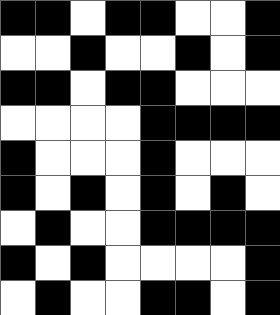[["black", "black", "white", "black", "black", "white", "white", "black"], ["white", "white", "black", "white", "white", "black", "white", "black"], ["black", "black", "white", "black", "black", "white", "white", "white"], ["white", "white", "white", "white", "black", "black", "black", "black"], ["black", "white", "white", "white", "black", "white", "white", "white"], ["black", "white", "black", "white", "black", "white", "black", "white"], ["white", "black", "white", "white", "black", "black", "black", "black"], ["black", "white", "black", "white", "white", "white", "white", "black"], ["white", "black", "white", "white", "black", "black", "white", "black"]]